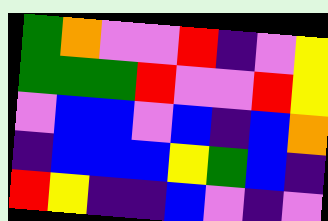[["green", "orange", "violet", "violet", "red", "indigo", "violet", "yellow"], ["green", "green", "green", "red", "violet", "violet", "red", "yellow"], ["violet", "blue", "blue", "violet", "blue", "indigo", "blue", "orange"], ["indigo", "blue", "blue", "blue", "yellow", "green", "blue", "indigo"], ["red", "yellow", "indigo", "indigo", "blue", "violet", "indigo", "violet"]]